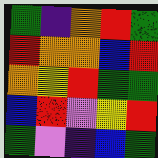[["green", "indigo", "orange", "red", "green"], ["red", "orange", "orange", "blue", "red"], ["orange", "yellow", "red", "green", "green"], ["blue", "red", "violet", "yellow", "red"], ["green", "violet", "indigo", "blue", "green"]]